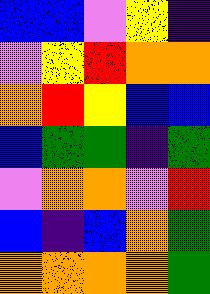[["blue", "blue", "violet", "yellow", "indigo"], ["violet", "yellow", "red", "orange", "orange"], ["orange", "red", "yellow", "blue", "blue"], ["blue", "green", "green", "indigo", "green"], ["violet", "orange", "orange", "violet", "red"], ["blue", "indigo", "blue", "orange", "green"], ["orange", "orange", "orange", "orange", "green"]]